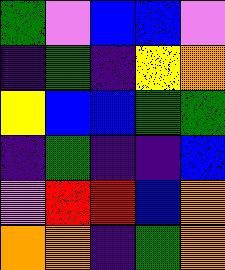[["green", "violet", "blue", "blue", "violet"], ["indigo", "green", "indigo", "yellow", "orange"], ["yellow", "blue", "blue", "green", "green"], ["indigo", "green", "indigo", "indigo", "blue"], ["violet", "red", "red", "blue", "orange"], ["orange", "orange", "indigo", "green", "orange"]]